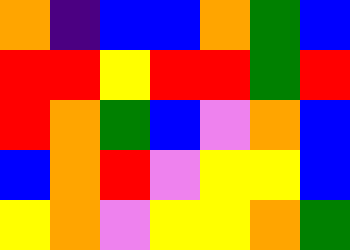[["orange", "indigo", "blue", "blue", "orange", "green", "blue"], ["red", "red", "yellow", "red", "red", "green", "red"], ["red", "orange", "green", "blue", "violet", "orange", "blue"], ["blue", "orange", "red", "violet", "yellow", "yellow", "blue"], ["yellow", "orange", "violet", "yellow", "yellow", "orange", "green"]]